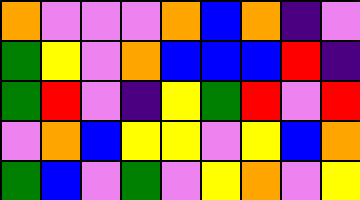[["orange", "violet", "violet", "violet", "orange", "blue", "orange", "indigo", "violet"], ["green", "yellow", "violet", "orange", "blue", "blue", "blue", "red", "indigo"], ["green", "red", "violet", "indigo", "yellow", "green", "red", "violet", "red"], ["violet", "orange", "blue", "yellow", "yellow", "violet", "yellow", "blue", "orange"], ["green", "blue", "violet", "green", "violet", "yellow", "orange", "violet", "yellow"]]